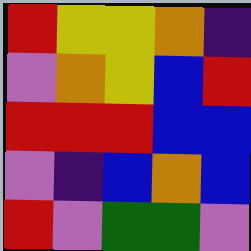[["red", "yellow", "yellow", "orange", "indigo"], ["violet", "orange", "yellow", "blue", "red"], ["red", "red", "red", "blue", "blue"], ["violet", "indigo", "blue", "orange", "blue"], ["red", "violet", "green", "green", "violet"]]